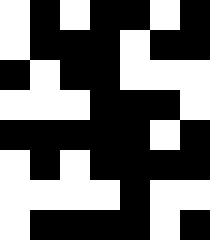[["white", "black", "white", "black", "black", "white", "black"], ["white", "black", "black", "black", "white", "black", "black"], ["black", "white", "black", "black", "white", "white", "white"], ["white", "white", "white", "black", "black", "black", "white"], ["black", "black", "black", "black", "black", "white", "black"], ["white", "black", "white", "black", "black", "black", "black"], ["white", "white", "white", "white", "black", "white", "white"], ["white", "black", "black", "black", "black", "white", "black"]]